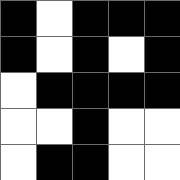[["black", "white", "black", "black", "black"], ["black", "white", "black", "white", "black"], ["white", "black", "black", "black", "black"], ["white", "white", "black", "white", "white"], ["white", "black", "black", "white", "white"]]